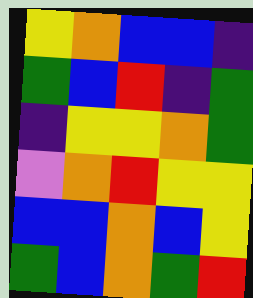[["yellow", "orange", "blue", "blue", "indigo"], ["green", "blue", "red", "indigo", "green"], ["indigo", "yellow", "yellow", "orange", "green"], ["violet", "orange", "red", "yellow", "yellow"], ["blue", "blue", "orange", "blue", "yellow"], ["green", "blue", "orange", "green", "red"]]